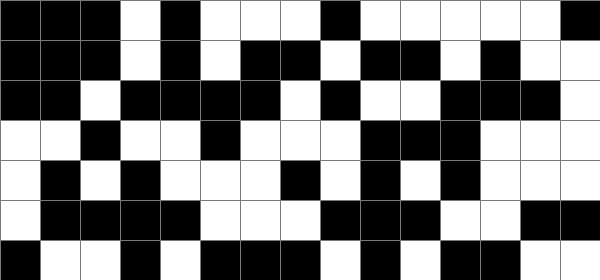[["black", "black", "black", "white", "black", "white", "white", "white", "black", "white", "white", "white", "white", "white", "black"], ["black", "black", "black", "white", "black", "white", "black", "black", "white", "black", "black", "white", "black", "white", "white"], ["black", "black", "white", "black", "black", "black", "black", "white", "black", "white", "white", "black", "black", "black", "white"], ["white", "white", "black", "white", "white", "black", "white", "white", "white", "black", "black", "black", "white", "white", "white"], ["white", "black", "white", "black", "white", "white", "white", "black", "white", "black", "white", "black", "white", "white", "white"], ["white", "black", "black", "black", "black", "white", "white", "white", "black", "black", "black", "white", "white", "black", "black"], ["black", "white", "white", "black", "white", "black", "black", "black", "white", "black", "white", "black", "black", "white", "white"]]